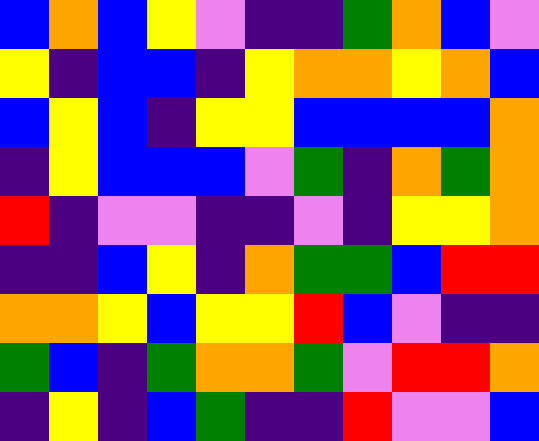[["blue", "orange", "blue", "yellow", "violet", "indigo", "indigo", "green", "orange", "blue", "violet"], ["yellow", "indigo", "blue", "blue", "indigo", "yellow", "orange", "orange", "yellow", "orange", "blue"], ["blue", "yellow", "blue", "indigo", "yellow", "yellow", "blue", "blue", "blue", "blue", "orange"], ["indigo", "yellow", "blue", "blue", "blue", "violet", "green", "indigo", "orange", "green", "orange"], ["red", "indigo", "violet", "violet", "indigo", "indigo", "violet", "indigo", "yellow", "yellow", "orange"], ["indigo", "indigo", "blue", "yellow", "indigo", "orange", "green", "green", "blue", "red", "red"], ["orange", "orange", "yellow", "blue", "yellow", "yellow", "red", "blue", "violet", "indigo", "indigo"], ["green", "blue", "indigo", "green", "orange", "orange", "green", "violet", "red", "red", "orange"], ["indigo", "yellow", "indigo", "blue", "green", "indigo", "indigo", "red", "violet", "violet", "blue"]]